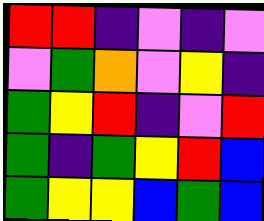[["red", "red", "indigo", "violet", "indigo", "violet"], ["violet", "green", "orange", "violet", "yellow", "indigo"], ["green", "yellow", "red", "indigo", "violet", "red"], ["green", "indigo", "green", "yellow", "red", "blue"], ["green", "yellow", "yellow", "blue", "green", "blue"]]